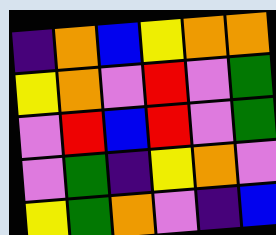[["indigo", "orange", "blue", "yellow", "orange", "orange"], ["yellow", "orange", "violet", "red", "violet", "green"], ["violet", "red", "blue", "red", "violet", "green"], ["violet", "green", "indigo", "yellow", "orange", "violet"], ["yellow", "green", "orange", "violet", "indigo", "blue"]]